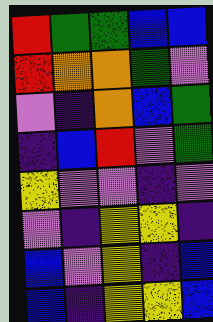[["red", "green", "green", "blue", "blue"], ["red", "orange", "orange", "green", "violet"], ["violet", "indigo", "orange", "blue", "green"], ["indigo", "blue", "red", "violet", "green"], ["yellow", "violet", "violet", "indigo", "violet"], ["violet", "indigo", "yellow", "yellow", "indigo"], ["blue", "violet", "yellow", "indigo", "blue"], ["blue", "indigo", "yellow", "yellow", "blue"]]